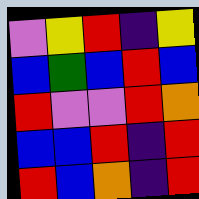[["violet", "yellow", "red", "indigo", "yellow"], ["blue", "green", "blue", "red", "blue"], ["red", "violet", "violet", "red", "orange"], ["blue", "blue", "red", "indigo", "red"], ["red", "blue", "orange", "indigo", "red"]]